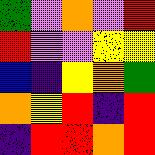[["green", "violet", "orange", "violet", "red"], ["red", "violet", "violet", "yellow", "yellow"], ["blue", "indigo", "yellow", "orange", "green"], ["orange", "yellow", "red", "indigo", "red"], ["indigo", "red", "red", "orange", "red"]]